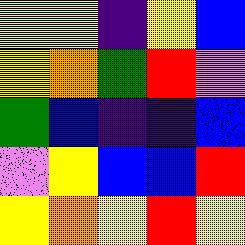[["yellow", "yellow", "indigo", "yellow", "blue"], ["yellow", "orange", "green", "red", "violet"], ["green", "blue", "indigo", "indigo", "blue"], ["violet", "yellow", "blue", "blue", "red"], ["yellow", "orange", "yellow", "red", "yellow"]]